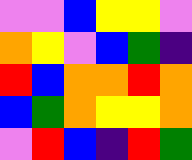[["violet", "violet", "blue", "yellow", "yellow", "violet"], ["orange", "yellow", "violet", "blue", "green", "indigo"], ["red", "blue", "orange", "orange", "red", "orange"], ["blue", "green", "orange", "yellow", "yellow", "orange"], ["violet", "red", "blue", "indigo", "red", "green"]]